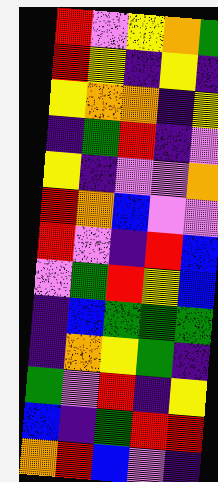[["red", "violet", "yellow", "orange", "green"], ["red", "yellow", "indigo", "yellow", "indigo"], ["yellow", "orange", "orange", "indigo", "yellow"], ["indigo", "green", "red", "indigo", "violet"], ["yellow", "indigo", "violet", "violet", "orange"], ["red", "orange", "blue", "violet", "violet"], ["red", "violet", "indigo", "red", "blue"], ["violet", "green", "red", "yellow", "blue"], ["indigo", "blue", "green", "green", "green"], ["indigo", "orange", "yellow", "green", "indigo"], ["green", "violet", "red", "indigo", "yellow"], ["blue", "indigo", "green", "red", "red"], ["orange", "red", "blue", "violet", "indigo"]]